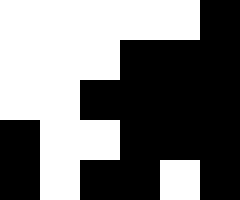[["white", "white", "white", "white", "white", "black"], ["white", "white", "white", "black", "black", "black"], ["white", "white", "black", "black", "black", "black"], ["black", "white", "white", "black", "black", "black"], ["black", "white", "black", "black", "white", "black"]]